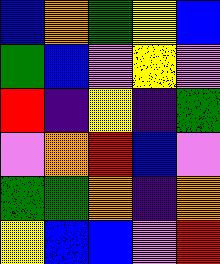[["blue", "orange", "green", "yellow", "blue"], ["green", "blue", "violet", "yellow", "violet"], ["red", "indigo", "yellow", "indigo", "green"], ["violet", "orange", "red", "blue", "violet"], ["green", "green", "orange", "indigo", "orange"], ["yellow", "blue", "blue", "violet", "red"]]